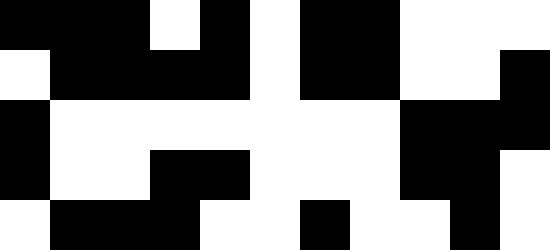[["black", "black", "black", "white", "black", "white", "black", "black", "white", "white", "white"], ["white", "black", "black", "black", "black", "white", "black", "black", "white", "white", "black"], ["black", "white", "white", "white", "white", "white", "white", "white", "black", "black", "black"], ["black", "white", "white", "black", "black", "white", "white", "white", "black", "black", "white"], ["white", "black", "black", "black", "white", "white", "black", "white", "white", "black", "white"]]